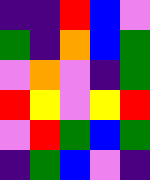[["indigo", "indigo", "red", "blue", "violet"], ["green", "indigo", "orange", "blue", "green"], ["violet", "orange", "violet", "indigo", "green"], ["red", "yellow", "violet", "yellow", "red"], ["violet", "red", "green", "blue", "green"], ["indigo", "green", "blue", "violet", "indigo"]]